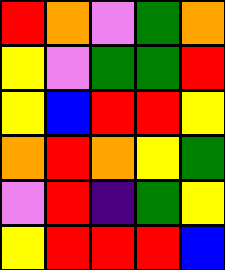[["red", "orange", "violet", "green", "orange"], ["yellow", "violet", "green", "green", "red"], ["yellow", "blue", "red", "red", "yellow"], ["orange", "red", "orange", "yellow", "green"], ["violet", "red", "indigo", "green", "yellow"], ["yellow", "red", "red", "red", "blue"]]